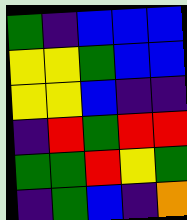[["green", "indigo", "blue", "blue", "blue"], ["yellow", "yellow", "green", "blue", "blue"], ["yellow", "yellow", "blue", "indigo", "indigo"], ["indigo", "red", "green", "red", "red"], ["green", "green", "red", "yellow", "green"], ["indigo", "green", "blue", "indigo", "orange"]]